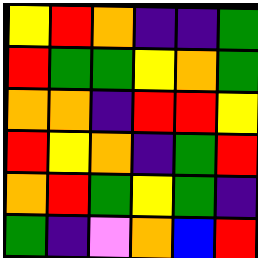[["yellow", "red", "orange", "indigo", "indigo", "green"], ["red", "green", "green", "yellow", "orange", "green"], ["orange", "orange", "indigo", "red", "red", "yellow"], ["red", "yellow", "orange", "indigo", "green", "red"], ["orange", "red", "green", "yellow", "green", "indigo"], ["green", "indigo", "violet", "orange", "blue", "red"]]